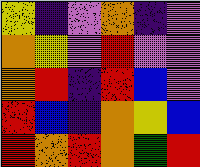[["yellow", "indigo", "violet", "orange", "indigo", "violet"], ["orange", "yellow", "violet", "red", "violet", "violet"], ["orange", "red", "indigo", "red", "blue", "violet"], ["red", "blue", "indigo", "orange", "yellow", "blue"], ["red", "orange", "red", "orange", "green", "red"]]